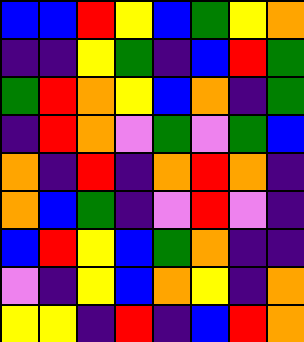[["blue", "blue", "red", "yellow", "blue", "green", "yellow", "orange"], ["indigo", "indigo", "yellow", "green", "indigo", "blue", "red", "green"], ["green", "red", "orange", "yellow", "blue", "orange", "indigo", "green"], ["indigo", "red", "orange", "violet", "green", "violet", "green", "blue"], ["orange", "indigo", "red", "indigo", "orange", "red", "orange", "indigo"], ["orange", "blue", "green", "indigo", "violet", "red", "violet", "indigo"], ["blue", "red", "yellow", "blue", "green", "orange", "indigo", "indigo"], ["violet", "indigo", "yellow", "blue", "orange", "yellow", "indigo", "orange"], ["yellow", "yellow", "indigo", "red", "indigo", "blue", "red", "orange"]]